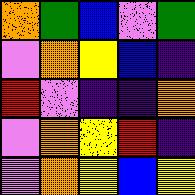[["orange", "green", "blue", "violet", "green"], ["violet", "orange", "yellow", "blue", "indigo"], ["red", "violet", "indigo", "indigo", "orange"], ["violet", "orange", "yellow", "red", "indigo"], ["violet", "orange", "yellow", "blue", "yellow"]]